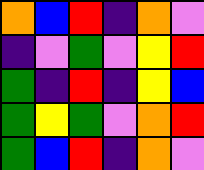[["orange", "blue", "red", "indigo", "orange", "violet"], ["indigo", "violet", "green", "violet", "yellow", "red"], ["green", "indigo", "red", "indigo", "yellow", "blue"], ["green", "yellow", "green", "violet", "orange", "red"], ["green", "blue", "red", "indigo", "orange", "violet"]]